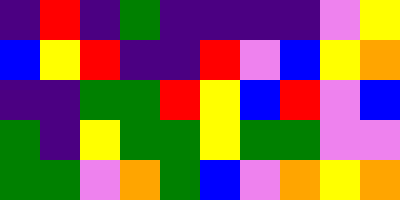[["indigo", "red", "indigo", "green", "indigo", "indigo", "indigo", "indigo", "violet", "yellow"], ["blue", "yellow", "red", "indigo", "indigo", "red", "violet", "blue", "yellow", "orange"], ["indigo", "indigo", "green", "green", "red", "yellow", "blue", "red", "violet", "blue"], ["green", "indigo", "yellow", "green", "green", "yellow", "green", "green", "violet", "violet"], ["green", "green", "violet", "orange", "green", "blue", "violet", "orange", "yellow", "orange"]]